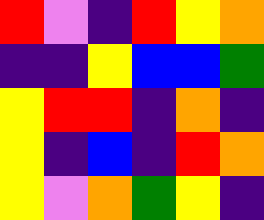[["red", "violet", "indigo", "red", "yellow", "orange"], ["indigo", "indigo", "yellow", "blue", "blue", "green"], ["yellow", "red", "red", "indigo", "orange", "indigo"], ["yellow", "indigo", "blue", "indigo", "red", "orange"], ["yellow", "violet", "orange", "green", "yellow", "indigo"]]